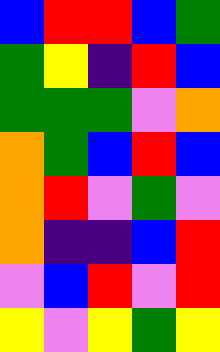[["blue", "red", "red", "blue", "green"], ["green", "yellow", "indigo", "red", "blue"], ["green", "green", "green", "violet", "orange"], ["orange", "green", "blue", "red", "blue"], ["orange", "red", "violet", "green", "violet"], ["orange", "indigo", "indigo", "blue", "red"], ["violet", "blue", "red", "violet", "red"], ["yellow", "violet", "yellow", "green", "yellow"]]